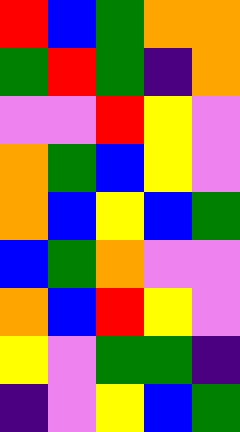[["red", "blue", "green", "orange", "orange"], ["green", "red", "green", "indigo", "orange"], ["violet", "violet", "red", "yellow", "violet"], ["orange", "green", "blue", "yellow", "violet"], ["orange", "blue", "yellow", "blue", "green"], ["blue", "green", "orange", "violet", "violet"], ["orange", "blue", "red", "yellow", "violet"], ["yellow", "violet", "green", "green", "indigo"], ["indigo", "violet", "yellow", "blue", "green"]]